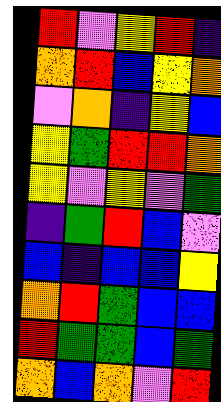[["red", "violet", "yellow", "red", "indigo"], ["orange", "red", "blue", "yellow", "orange"], ["violet", "orange", "indigo", "yellow", "blue"], ["yellow", "green", "red", "red", "orange"], ["yellow", "violet", "yellow", "violet", "green"], ["indigo", "green", "red", "blue", "violet"], ["blue", "indigo", "blue", "blue", "yellow"], ["orange", "red", "green", "blue", "blue"], ["red", "green", "green", "blue", "green"], ["orange", "blue", "orange", "violet", "red"]]